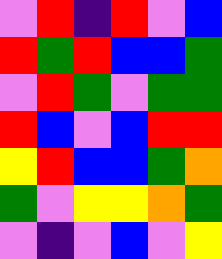[["violet", "red", "indigo", "red", "violet", "blue"], ["red", "green", "red", "blue", "blue", "green"], ["violet", "red", "green", "violet", "green", "green"], ["red", "blue", "violet", "blue", "red", "red"], ["yellow", "red", "blue", "blue", "green", "orange"], ["green", "violet", "yellow", "yellow", "orange", "green"], ["violet", "indigo", "violet", "blue", "violet", "yellow"]]